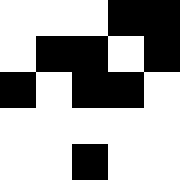[["white", "white", "white", "black", "black"], ["white", "black", "black", "white", "black"], ["black", "white", "black", "black", "white"], ["white", "white", "white", "white", "white"], ["white", "white", "black", "white", "white"]]